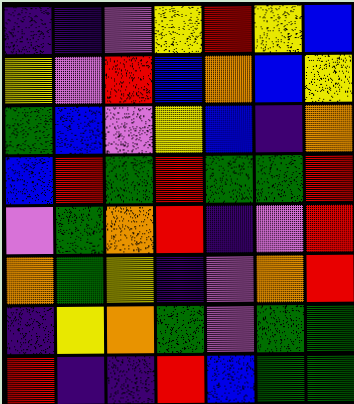[["indigo", "indigo", "violet", "yellow", "red", "yellow", "blue"], ["yellow", "violet", "red", "blue", "orange", "blue", "yellow"], ["green", "blue", "violet", "yellow", "blue", "indigo", "orange"], ["blue", "red", "green", "red", "green", "green", "red"], ["violet", "green", "orange", "red", "indigo", "violet", "red"], ["orange", "green", "yellow", "indigo", "violet", "orange", "red"], ["indigo", "yellow", "orange", "green", "violet", "green", "green"], ["red", "indigo", "indigo", "red", "blue", "green", "green"]]